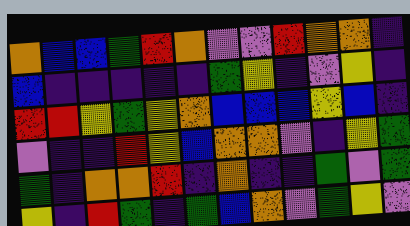[["orange", "blue", "blue", "green", "red", "orange", "violet", "violet", "red", "orange", "orange", "indigo"], ["blue", "indigo", "indigo", "indigo", "indigo", "indigo", "green", "yellow", "indigo", "violet", "yellow", "indigo"], ["red", "red", "yellow", "green", "yellow", "orange", "blue", "blue", "blue", "yellow", "blue", "indigo"], ["violet", "indigo", "indigo", "red", "yellow", "blue", "orange", "orange", "violet", "indigo", "yellow", "green"], ["green", "indigo", "orange", "orange", "red", "indigo", "orange", "indigo", "indigo", "green", "violet", "green"], ["yellow", "indigo", "red", "green", "indigo", "green", "blue", "orange", "violet", "green", "yellow", "violet"]]